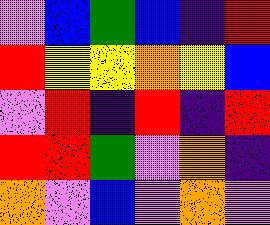[["violet", "blue", "green", "blue", "indigo", "red"], ["red", "yellow", "yellow", "orange", "yellow", "blue"], ["violet", "red", "indigo", "red", "indigo", "red"], ["red", "red", "green", "violet", "orange", "indigo"], ["orange", "violet", "blue", "violet", "orange", "violet"]]